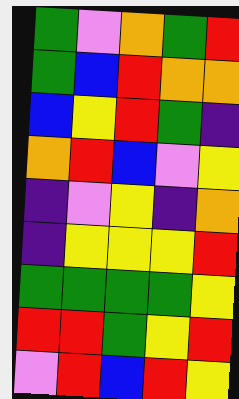[["green", "violet", "orange", "green", "red"], ["green", "blue", "red", "orange", "orange"], ["blue", "yellow", "red", "green", "indigo"], ["orange", "red", "blue", "violet", "yellow"], ["indigo", "violet", "yellow", "indigo", "orange"], ["indigo", "yellow", "yellow", "yellow", "red"], ["green", "green", "green", "green", "yellow"], ["red", "red", "green", "yellow", "red"], ["violet", "red", "blue", "red", "yellow"]]